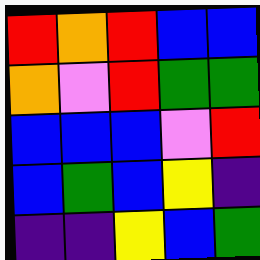[["red", "orange", "red", "blue", "blue"], ["orange", "violet", "red", "green", "green"], ["blue", "blue", "blue", "violet", "red"], ["blue", "green", "blue", "yellow", "indigo"], ["indigo", "indigo", "yellow", "blue", "green"]]